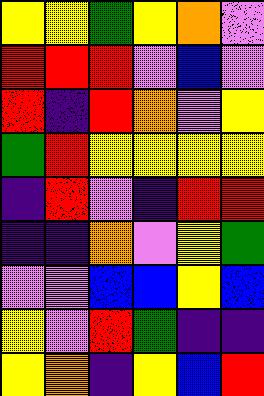[["yellow", "yellow", "green", "yellow", "orange", "violet"], ["red", "red", "red", "violet", "blue", "violet"], ["red", "indigo", "red", "orange", "violet", "yellow"], ["green", "red", "yellow", "yellow", "yellow", "yellow"], ["indigo", "red", "violet", "indigo", "red", "red"], ["indigo", "indigo", "orange", "violet", "yellow", "green"], ["violet", "violet", "blue", "blue", "yellow", "blue"], ["yellow", "violet", "red", "green", "indigo", "indigo"], ["yellow", "orange", "indigo", "yellow", "blue", "red"]]